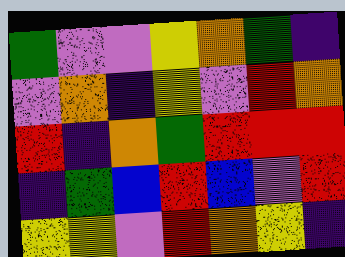[["green", "violet", "violet", "yellow", "orange", "green", "indigo"], ["violet", "orange", "indigo", "yellow", "violet", "red", "orange"], ["red", "indigo", "orange", "green", "red", "red", "red"], ["indigo", "green", "blue", "red", "blue", "violet", "red"], ["yellow", "yellow", "violet", "red", "orange", "yellow", "indigo"]]